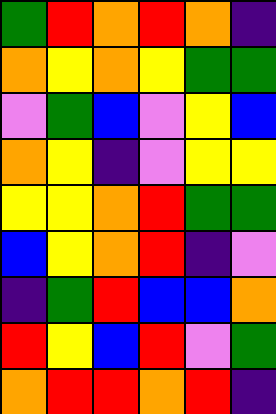[["green", "red", "orange", "red", "orange", "indigo"], ["orange", "yellow", "orange", "yellow", "green", "green"], ["violet", "green", "blue", "violet", "yellow", "blue"], ["orange", "yellow", "indigo", "violet", "yellow", "yellow"], ["yellow", "yellow", "orange", "red", "green", "green"], ["blue", "yellow", "orange", "red", "indigo", "violet"], ["indigo", "green", "red", "blue", "blue", "orange"], ["red", "yellow", "blue", "red", "violet", "green"], ["orange", "red", "red", "orange", "red", "indigo"]]